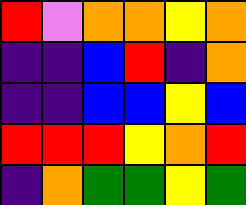[["red", "violet", "orange", "orange", "yellow", "orange"], ["indigo", "indigo", "blue", "red", "indigo", "orange"], ["indigo", "indigo", "blue", "blue", "yellow", "blue"], ["red", "red", "red", "yellow", "orange", "red"], ["indigo", "orange", "green", "green", "yellow", "green"]]